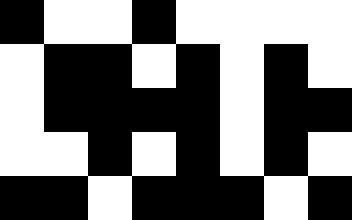[["black", "white", "white", "black", "white", "white", "white", "white"], ["white", "black", "black", "white", "black", "white", "black", "white"], ["white", "black", "black", "black", "black", "white", "black", "black"], ["white", "white", "black", "white", "black", "white", "black", "white"], ["black", "black", "white", "black", "black", "black", "white", "black"]]